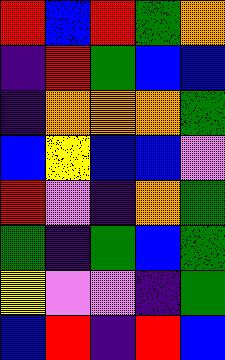[["red", "blue", "red", "green", "orange"], ["indigo", "red", "green", "blue", "blue"], ["indigo", "orange", "orange", "orange", "green"], ["blue", "yellow", "blue", "blue", "violet"], ["red", "violet", "indigo", "orange", "green"], ["green", "indigo", "green", "blue", "green"], ["yellow", "violet", "violet", "indigo", "green"], ["blue", "red", "indigo", "red", "blue"]]